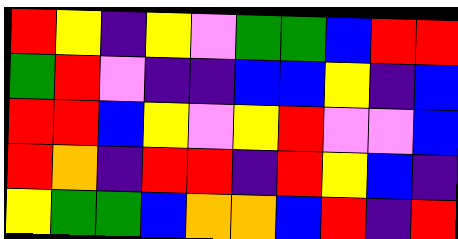[["red", "yellow", "indigo", "yellow", "violet", "green", "green", "blue", "red", "red"], ["green", "red", "violet", "indigo", "indigo", "blue", "blue", "yellow", "indigo", "blue"], ["red", "red", "blue", "yellow", "violet", "yellow", "red", "violet", "violet", "blue"], ["red", "orange", "indigo", "red", "red", "indigo", "red", "yellow", "blue", "indigo"], ["yellow", "green", "green", "blue", "orange", "orange", "blue", "red", "indigo", "red"]]